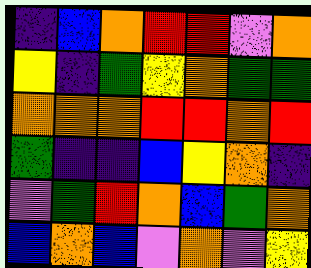[["indigo", "blue", "orange", "red", "red", "violet", "orange"], ["yellow", "indigo", "green", "yellow", "orange", "green", "green"], ["orange", "orange", "orange", "red", "red", "orange", "red"], ["green", "indigo", "indigo", "blue", "yellow", "orange", "indigo"], ["violet", "green", "red", "orange", "blue", "green", "orange"], ["blue", "orange", "blue", "violet", "orange", "violet", "yellow"]]